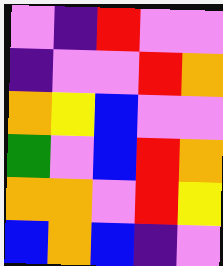[["violet", "indigo", "red", "violet", "violet"], ["indigo", "violet", "violet", "red", "orange"], ["orange", "yellow", "blue", "violet", "violet"], ["green", "violet", "blue", "red", "orange"], ["orange", "orange", "violet", "red", "yellow"], ["blue", "orange", "blue", "indigo", "violet"]]